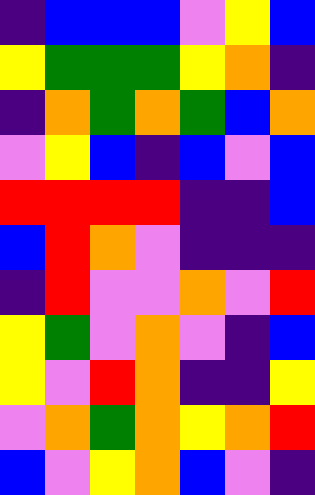[["indigo", "blue", "blue", "blue", "violet", "yellow", "blue"], ["yellow", "green", "green", "green", "yellow", "orange", "indigo"], ["indigo", "orange", "green", "orange", "green", "blue", "orange"], ["violet", "yellow", "blue", "indigo", "blue", "violet", "blue"], ["red", "red", "red", "red", "indigo", "indigo", "blue"], ["blue", "red", "orange", "violet", "indigo", "indigo", "indigo"], ["indigo", "red", "violet", "violet", "orange", "violet", "red"], ["yellow", "green", "violet", "orange", "violet", "indigo", "blue"], ["yellow", "violet", "red", "orange", "indigo", "indigo", "yellow"], ["violet", "orange", "green", "orange", "yellow", "orange", "red"], ["blue", "violet", "yellow", "orange", "blue", "violet", "indigo"]]